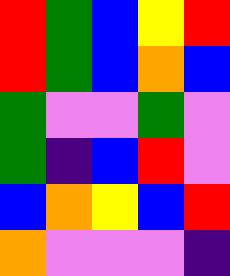[["red", "green", "blue", "yellow", "red"], ["red", "green", "blue", "orange", "blue"], ["green", "violet", "violet", "green", "violet"], ["green", "indigo", "blue", "red", "violet"], ["blue", "orange", "yellow", "blue", "red"], ["orange", "violet", "violet", "violet", "indigo"]]